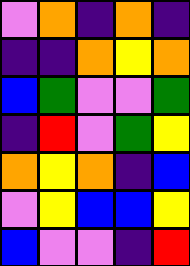[["violet", "orange", "indigo", "orange", "indigo"], ["indigo", "indigo", "orange", "yellow", "orange"], ["blue", "green", "violet", "violet", "green"], ["indigo", "red", "violet", "green", "yellow"], ["orange", "yellow", "orange", "indigo", "blue"], ["violet", "yellow", "blue", "blue", "yellow"], ["blue", "violet", "violet", "indigo", "red"]]